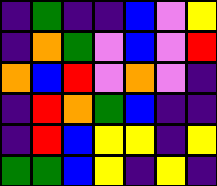[["indigo", "green", "indigo", "indigo", "blue", "violet", "yellow"], ["indigo", "orange", "green", "violet", "blue", "violet", "red"], ["orange", "blue", "red", "violet", "orange", "violet", "indigo"], ["indigo", "red", "orange", "green", "blue", "indigo", "indigo"], ["indigo", "red", "blue", "yellow", "yellow", "indigo", "yellow"], ["green", "green", "blue", "yellow", "indigo", "yellow", "indigo"]]